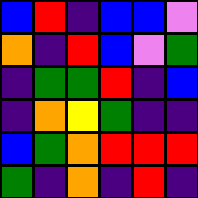[["blue", "red", "indigo", "blue", "blue", "violet"], ["orange", "indigo", "red", "blue", "violet", "green"], ["indigo", "green", "green", "red", "indigo", "blue"], ["indigo", "orange", "yellow", "green", "indigo", "indigo"], ["blue", "green", "orange", "red", "red", "red"], ["green", "indigo", "orange", "indigo", "red", "indigo"]]